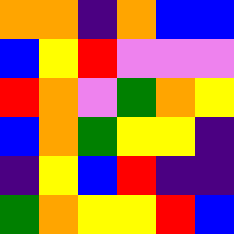[["orange", "orange", "indigo", "orange", "blue", "blue"], ["blue", "yellow", "red", "violet", "violet", "violet"], ["red", "orange", "violet", "green", "orange", "yellow"], ["blue", "orange", "green", "yellow", "yellow", "indigo"], ["indigo", "yellow", "blue", "red", "indigo", "indigo"], ["green", "orange", "yellow", "yellow", "red", "blue"]]